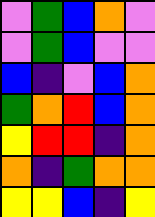[["violet", "green", "blue", "orange", "violet"], ["violet", "green", "blue", "violet", "violet"], ["blue", "indigo", "violet", "blue", "orange"], ["green", "orange", "red", "blue", "orange"], ["yellow", "red", "red", "indigo", "orange"], ["orange", "indigo", "green", "orange", "orange"], ["yellow", "yellow", "blue", "indigo", "yellow"]]